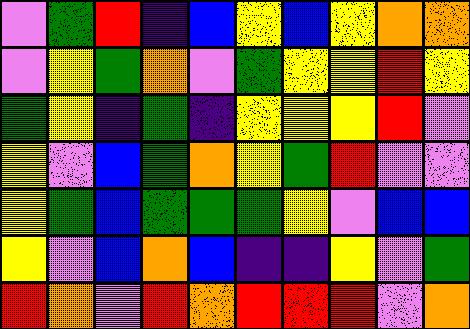[["violet", "green", "red", "indigo", "blue", "yellow", "blue", "yellow", "orange", "orange"], ["violet", "yellow", "green", "orange", "violet", "green", "yellow", "yellow", "red", "yellow"], ["green", "yellow", "indigo", "green", "indigo", "yellow", "yellow", "yellow", "red", "violet"], ["yellow", "violet", "blue", "green", "orange", "yellow", "green", "red", "violet", "violet"], ["yellow", "green", "blue", "green", "green", "green", "yellow", "violet", "blue", "blue"], ["yellow", "violet", "blue", "orange", "blue", "indigo", "indigo", "yellow", "violet", "green"], ["red", "orange", "violet", "red", "orange", "red", "red", "red", "violet", "orange"]]